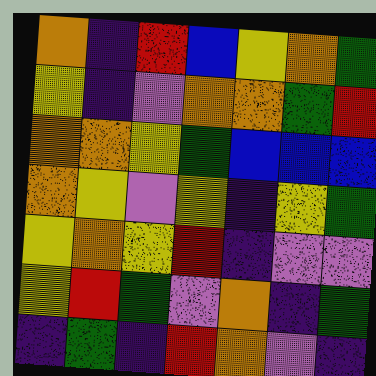[["orange", "indigo", "red", "blue", "yellow", "orange", "green"], ["yellow", "indigo", "violet", "orange", "orange", "green", "red"], ["orange", "orange", "yellow", "green", "blue", "blue", "blue"], ["orange", "yellow", "violet", "yellow", "indigo", "yellow", "green"], ["yellow", "orange", "yellow", "red", "indigo", "violet", "violet"], ["yellow", "red", "green", "violet", "orange", "indigo", "green"], ["indigo", "green", "indigo", "red", "orange", "violet", "indigo"]]